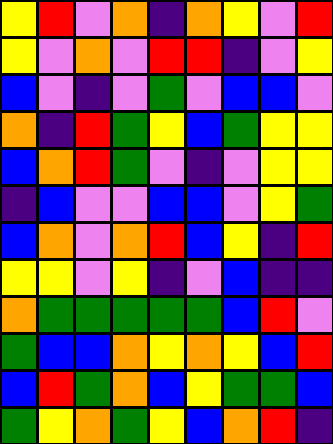[["yellow", "red", "violet", "orange", "indigo", "orange", "yellow", "violet", "red"], ["yellow", "violet", "orange", "violet", "red", "red", "indigo", "violet", "yellow"], ["blue", "violet", "indigo", "violet", "green", "violet", "blue", "blue", "violet"], ["orange", "indigo", "red", "green", "yellow", "blue", "green", "yellow", "yellow"], ["blue", "orange", "red", "green", "violet", "indigo", "violet", "yellow", "yellow"], ["indigo", "blue", "violet", "violet", "blue", "blue", "violet", "yellow", "green"], ["blue", "orange", "violet", "orange", "red", "blue", "yellow", "indigo", "red"], ["yellow", "yellow", "violet", "yellow", "indigo", "violet", "blue", "indigo", "indigo"], ["orange", "green", "green", "green", "green", "green", "blue", "red", "violet"], ["green", "blue", "blue", "orange", "yellow", "orange", "yellow", "blue", "red"], ["blue", "red", "green", "orange", "blue", "yellow", "green", "green", "blue"], ["green", "yellow", "orange", "green", "yellow", "blue", "orange", "red", "indigo"]]